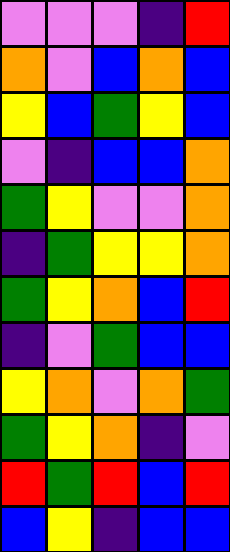[["violet", "violet", "violet", "indigo", "red"], ["orange", "violet", "blue", "orange", "blue"], ["yellow", "blue", "green", "yellow", "blue"], ["violet", "indigo", "blue", "blue", "orange"], ["green", "yellow", "violet", "violet", "orange"], ["indigo", "green", "yellow", "yellow", "orange"], ["green", "yellow", "orange", "blue", "red"], ["indigo", "violet", "green", "blue", "blue"], ["yellow", "orange", "violet", "orange", "green"], ["green", "yellow", "orange", "indigo", "violet"], ["red", "green", "red", "blue", "red"], ["blue", "yellow", "indigo", "blue", "blue"]]